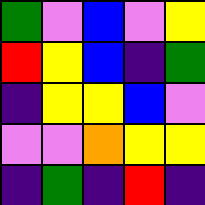[["green", "violet", "blue", "violet", "yellow"], ["red", "yellow", "blue", "indigo", "green"], ["indigo", "yellow", "yellow", "blue", "violet"], ["violet", "violet", "orange", "yellow", "yellow"], ["indigo", "green", "indigo", "red", "indigo"]]